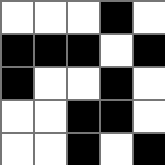[["white", "white", "white", "black", "white"], ["black", "black", "black", "white", "black"], ["black", "white", "white", "black", "white"], ["white", "white", "black", "black", "white"], ["white", "white", "black", "white", "black"]]